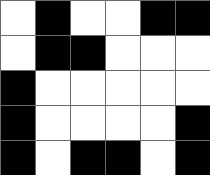[["white", "black", "white", "white", "black", "black"], ["white", "black", "black", "white", "white", "white"], ["black", "white", "white", "white", "white", "white"], ["black", "white", "white", "white", "white", "black"], ["black", "white", "black", "black", "white", "black"]]